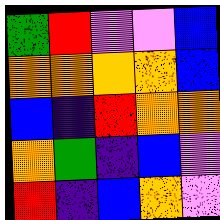[["green", "red", "violet", "violet", "blue"], ["orange", "orange", "orange", "orange", "blue"], ["blue", "indigo", "red", "orange", "orange"], ["orange", "green", "indigo", "blue", "violet"], ["red", "indigo", "blue", "orange", "violet"]]